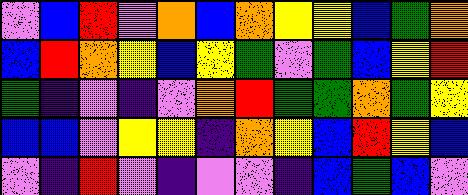[["violet", "blue", "red", "violet", "orange", "blue", "orange", "yellow", "yellow", "blue", "green", "orange"], ["blue", "red", "orange", "yellow", "blue", "yellow", "green", "violet", "green", "blue", "yellow", "red"], ["green", "indigo", "violet", "indigo", "violet", "orange", "red", "green", "green", "orange", "green", "yellow"], ["blue", "blue", "violet", "yellow", "yellow", "indigo", "orange", "yellow", "blue", "red", "yellow", "blue"], ["violet", "indigo", "red", "violet", "indigo", "violet", "violet", "indigo", "blue", "green", "blue", "violet"]]